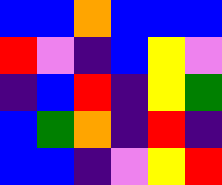[["blue", "blue", "orange", "blue", "blue", "blue"], ["red", "violet", "indigo", "blue", "yellow", "violet"], ["indigo", "blue", "red", "indigo", "yellow", "green"], ["blue", "green", "orange", "indigo", "red", "indigo"], ["blue", "blue", "indigo", "violet", "yellow", "red"]]